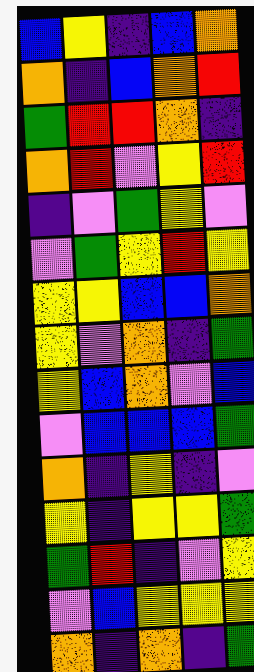[["blue", "yellow", "indigo", "blue", "orange"], ["orange", "indigo", "blue", "orange", "red"], ["green", "red", "red", "orange", "indigo"], ["orange", "red", "violet", "yellow", "red"], ["indigo", "violet", "green", "yellow", "violet"], ["violet", "green", "yellow", "red", "yellow"], ["yellow", "yellow", "blue", "blue", "orange"], ["yellow", "violet", "orange", "indigo", "green"], ["yellow", "blue", "orange", "violet", "blue"], ["violet", "blue", "blue", "blue", "green"], ["orange", "indigo", "yellow", "indigo", "violet"], ["yellow", "indigo", "yellow", "yellow", "green"], ["green", "red", "indigo", "violet", "yellow"], ["violet", "blue", "yellow", "yellow", "yellow"], ["orange", "indigo", "orange", "indigo", "green"]]